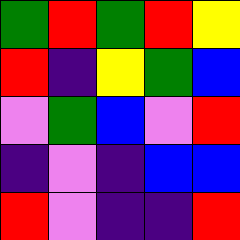[["green", "red", "green", "red", "yellow"], ["red", "indigo", "yellow", "green", "blue"], ["violet", "green", "blue", "violet", "red"], ["indigo", "violet", "indigo", "blue", "blue"], ["red", "violet", "indigo", "indigo", "red"]]